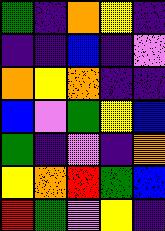[["green", "indigo", "orange", "yellow", "indigo"], ["indigo", "indigo", "blue", "indigo", "violet"], ["orange", "yellow", "orange", "indigo", "indigo"], ["blue", "violet", "green", "yellow", "blue"], ["green", "indigo", "violet", "indigo", "orange"], ["yellow", "orange", "red", "green", "blue"], ["red", "green", "violet", "yellow", "indigo"]]